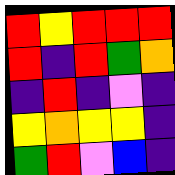[["red", "yellow", "red", "red", "red"], ["red", "indigo", "red", "green", "orange"], ["indigo", "red", "indigo", "violet", "indigo"], ["yellow", "orange", "yellow", "yellow", "indigo"], ["green", "red", "violet", "blue", "indigo"]]